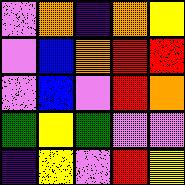[["violet", "orange", "indigo", "orange", "yellow"], ["violet", "blue", "orange", "red", "red"], ["violet", "blue", "violet", "red", "orange"], ["green", "yellow", "green", "violet", "violet"], ["indigo", "yellow", "violet", "red", "yellow"]]